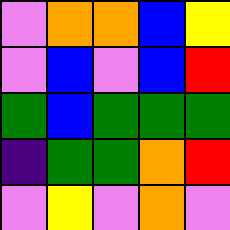[["violet", "orange", "orange", "blue", "yellow"], ["violet", "blue", "violet", "blue", "red"], ["green", "blue", "green", "green", "green"], ["indigo", "green", "green", "orange", "red"], ["violet", "yellow", "violet", "orange", "violet"]]